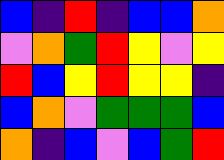[["blue", "indigo", "red", "indigo", "blue", "blue", "orange"], ["violet", "orange", "green", "red", "yellow", "violet", "yellow"], ["red", "blue", "yellow", "red", "yellow", "yellow", "indigo"], ["blue", "orange", "violet", "green", "green", "green", "blue"], ["orange", "indigo", "blue", "violet", "blue", "green", "red"]]